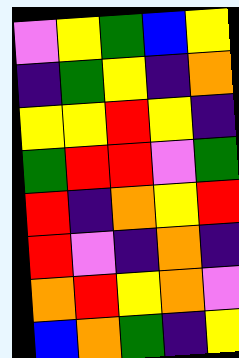[["violet", "yellow", "green", "blue", "yellow"], ["indigo", "green", "yellow", "indigo", "orange"], ["yellow", "yellow", "red", "yellow", "indigo"], ["green", "red", "red", "violet", "green"], ["red", "indigo", "orange", "yellow", "red"], ["red", "violet", "indigo", "orange", "indigo"], ["orange", "red", "yellow", "orange", "violet"], ["blue", "orange", "green", "indigo", "yellow"]]